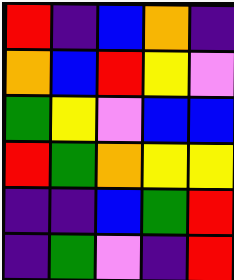[["red", "indigo", "blue", "orange", "indigo"], ["orange", "blue", "red", "yellow", "violet"], ["green", "yellow", "violet", "blue", "blue"], ["red", "green", "orange", "yellow", "yellow"], ["indigo", "indigo", "blue", "green", "red"], ["indigo", "green", "violet", "indigo", "red"]]